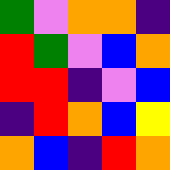[["green", "violet", "orange", "orange", "indigo"], ["red", "green", "violet", "blue", "orange"], ["red", "red", "indigo", "violet", "blue"], ["indigo", "red", "orange", "blue", "yellow"], ["orange", "blue", "indigo", "red", "orange"]]